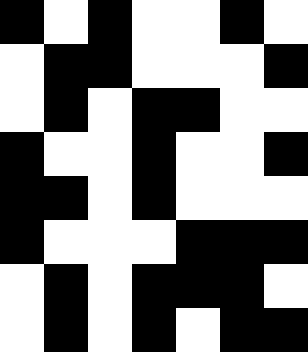[["black", "white", "black", "white", "white", "black", "white"], ["white", "black", "black", "white", "white", "white", "black"], ["white", "black", "white", "black", "black", "white", "white"], ["black", "white", "white", "black", "white", "white", "black"], ["black", "black", "white", "black", "white", "white", "white"], ["black", "white", "white", "white", "black", "black", "black"], ["white", "black", "white", "black", "black", "black", "white"], ["white", "black", "white", "black", "white", "black", "black"]]